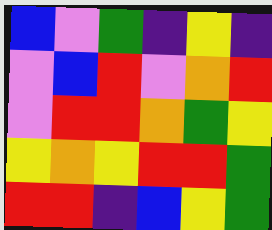[["blue", "violet", "green", "indigo", "yellow", "indigo"], ["violet", "blue", "red", "violet", "orange", "red"], ["violet", "red", "red", "orange", "green", "yellow"], ["yellow", "orange", "yellow", "red", "red", "green"], ["red", "red", "indigo", "blue", "yellow", "green"]]